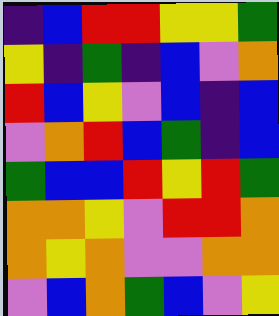[["indigo", "blue", "red", "red", "yellow", "yellow", "green"], ["yellow", "indigo", "green", "indigo", "blue", "violet", "orange"], ["red", "blue", "yellow", "violet", "blue", "indigo", "blue"], ["violet", "orange", "red", "blue", "green", "indigo", "blue"], ["green", "blue", "blue", "red", "yellow", "red", "green"], ["orange", "orange", "yellow", "violet", "red", "red", "orange"], ["orange", "yellow", "orange", "violet", "violet", "orange", "orange"], ["violet", "blue", "orange", "green", "blue", "violet", "yellow"]]